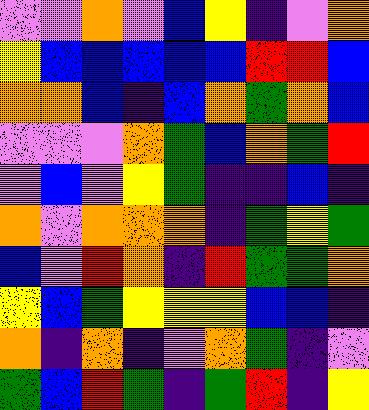[["violet", "violet", "orange", "violet", "blue", "yellow", "indigo", "violet", "orange"], ["yellow", "blue", "blue", "blue", "blue", "blue", "red", "red", "blue"], ["orange", "orange", "blue", "indigo", "blue", "orange", "green", "orange", "blue"], ["violet", "violet", "violet", "orange", "green", "blue", "orange", "green", "red"], ["violet", "blue", "violet", "yellow", "green", "indigo", "indigo", "blue", "indigo"], ["orange", "violet", "orange", "orange", "orange", "indigo", "green", "yellow", "green"], ["blue", "violet", "red", "orange", "indigo", "red", "green", "green", "orange"], ["yellow", "blue", "green", "yellow", "yellow", "yellow", "blue", "blue", "indigo"], ["orange", "indigo", "orange", "indigo", "violet", "orange", "green", "indigo", "violet"], ["green", "blue", "red", "green", "indigo", "green", "red", "indigo", "yellow"]]